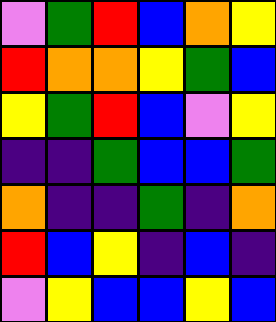[["violet", "green", "red", "blue", "orange", "yellow"], ["red", "orange", "orange", "yellow", "green", "blue"], ["yellow", "green", "red", "blue", "violet", "yellow"], ["indigo", "indigo", "green", "blue", "blue", "green"], ["orange", "indigo", "indigo", "green", "indigo", "orange"], ["red", "blue", "yellow", "indigo", "blue", "indigo"], ["violet", "yellow", "blue", "blue", "yellow", "blue"]]